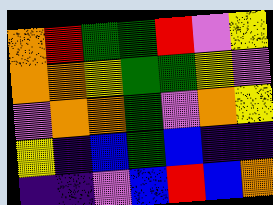[["orange", "red", "green", "green", "red", "violet", "yellow"], ["orange", "orange", "yellow", "green", "green", "yellow", "violet"], ["violet", "orange", "orange", "green", "violet", "orange", "yellow"], ["yellow", "indigo", "blue", "green", "blue", "indigo", "indigo"], ["indigo", "indigo", "violet", "blue", "red", "blue", "orange"]]